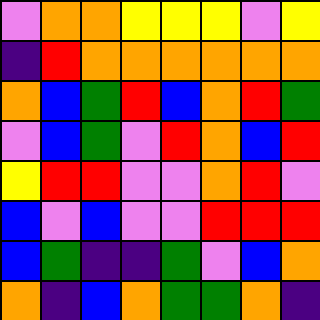[["violet", "orange", "orange", "yellow", "yellow", "yellow", "violet", "yellow"], ["indigo", "red", "orange", "orange", "orange", "orange", "orange", "orange"], ["orange", "blue", "green", "red", "blue", "orange", "red", "green"], ["violet", "blue", "green", "violet", "red", "orange", "blue", "red"], ["yellow", "red", "red", "violet", "violet", "orange", "red", "violet"], ["blue", "violet", "blue", "violet", "violet", "red", "red", "red"], ["blue", "green", "indigo", "indigo", "green", "violet", "blue", "orange"], ["orange", "indigo", "blue", "orange", "green", "green", "orange", "indigo"]]